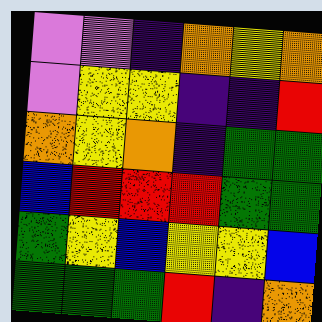[["violet", "violet", "indigo", "orange", "yellow", "orange"], ["violet", "yellow", "yellow", "indigo", "indigo", "red"], ["orange", "yellow", "orange", "indigo", "green", "green"], ["blue", "red", "red", "red", "green", "green"], ["green", "yellow", "blue", "yellow", "yellow", "blue"], ["green", "green", "green", "red", "indigo", "orange"]]